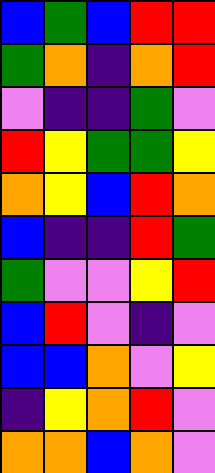[["blue", "green", "blue", "red", "red"], ["green", "orange", "indigo", "orange", "red"], ["violet", "indigo", "indigo", "green", "violet"], ["red", "yellow", "green", "green", "yellow"], ["orange", "yellow", "blue", "red", "orange"], ["blue", "indigo", "indigo", "red", "green"], ["green", "violet", "violet", "yellow", "red"], ["blue", "red", "violet", "indigo", "violet"], ["blue", "blue", "orange", "violet", "yellow"], ["indigo", "yellow", "orange", "red", "violet"], ["orange", "orange", "blue", "orange", "violet"]]